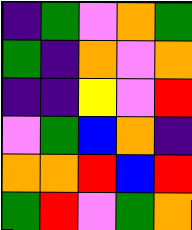[["indigo", "green", "violet", "orange", "green"], ["green", "indigo", "orange", "violet", "orange"], ["indigo", "indigo", "yellow", "violet", "red"], ["violet", "green", "blue", "orange", "indigo"], ["orange", "orange", "red", "blue", "red"], ["green", "red", "violet", "green", "orange"]]